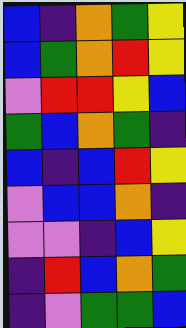[["blue", "indigo", "orange", "green", "yellow"], ["blue", "green", "orange", "red", "yellow"], ["violet", "red", "red", "yellow", "blue"], ["green", "blue", "orange", "green", "indigo"], ["blue", "indigo", "blue", "red", "yellow"], ["violet", "blue", "blue", "orange", "indigo"], ["violet", "violet", "indigo", "blue", "yellow"], ["indigo", "red", "blue", "orange", "green"], ["indigo", "violet", "green", "green", "blue"]]